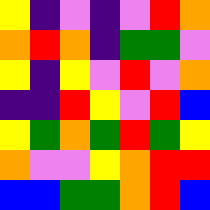[["yellow", "indigo", "violet", "indigo", "violet", "red", "orange"], ["orange", "red", "orange", "indigo", "green", "green", "violet"], ["yellow", "indigo", "yellow", "violet", "red", "violet", "orange"], ["indigo", "indigo", "red", "yellow", "violet", "red", "blue"], ["yellow", "green", "orange", "green", "red", "green", "yellow"], ["orange", "violet", "violet", "yellow", "orange", "red", "red"], ["blue", "blue", "green", "green", "orange", "red", "blue"]]